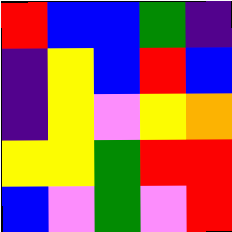[["red", "blue", "blue", "green", "indigo"], ["indigo", "yellow", "blue", "red", "blue"], ["indigo", "yellow", "violet", "yellow", "orange"], ["yellow", "yellow", "green", "red", "red"], ["blue", "violet", "green", "violet", "red"]]